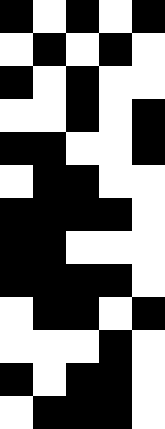[["black", "white", "black", "white", "black"], ["white", "black", "white", "black", "white"], ["black", "white", "black", "white", "white"], ["white", "white", "black", "white", "black"], ["black", "black", "white", "white", "black"], ["white", "black", "black", "white", "white"], ["black", "black", "black", "black", "white"], ["black", "black", "white", "white", "white"], ["black", "black", "black", "black", "white"], ["white", "black", "black", "white", "black"], ["white", "white", "white", "black", "white"], ["black", "white", "black", "black", "white"], ["white", "black", "black", "black", "white"]]